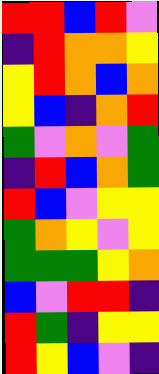[["red", "red", "blue", "red", "violet"], ["indigo", "red", "orange", "orange", "yellow"], ["yellow", "red", "orange", "blue", "orange"], ["yellow", "blue", "indigo", "orange", "red"], ["green", "violet", "orange", "violet", "green"], ["indigo", "red", "blue", "orange", "green"], ["red", "blue", "violet", "yellow", "yellow"], ["green", "orange", "yellow", "violet", "yellow"], ["green", "green", "green", "yellow", "orange"], ["blue", "violet", "red", "red", "indigo"], ["red", "green", "indigo", "yellow", "yellow"], ["red", "yellow", "blue", "violet", "indigo"]]